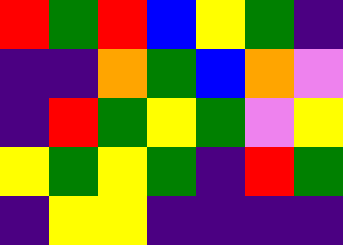[["red", "green", "red", "blue", "yellow", "green", "indigo"], ["indigo", "indigo", "orange", "green", "blue", "orange", "violet"], ["indigo", "red", "green", "yellow", "green", "violet", "yellow"], ["yellow", "green", "yellow", "green", "indigo", "red", "green"], ["indigo", "yellow", "yellow", "indigo", "indigo", "indigo", "indigo"]]